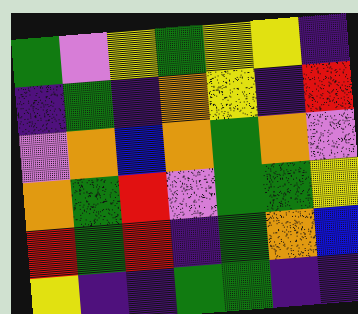[["green", "violet", "yellow", "green", "yellow", "yellow", "indigo"], ["indigo", "green", "indigo", "orange", "yellow", "indigo", "red"], ["violet", "orange", "blue", "orange", "green", "orange", "violet"], ["orange", "green", "red", "violet", "green", "green", "yellow"], ["red", "green", "red", "indigo", "green", "orange", "blue"], ["yellow", "indigo", "indigo", "green", "green", "indigo", "indigo"]]